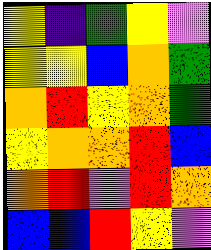[["yellow", "indigo", "green", "yellow", "violet"], ["yellow", "yellow", "blue", "orange", "green"], ["orange", "red", "yellow", "orange", "green"], ["yellow", "orange", "orange", "red", "blue"], ["orange", "red", "violet", "red", "orange"], ["blue", "blue", "red", "yellow", "violet"]]